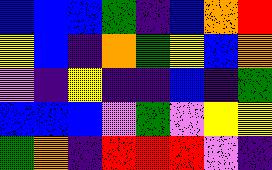[["blue", "blue", "blue", "green", "indigo", "blue", "orange", "red"], ["yellow", "blue", "indigo", "orange", "green", "yellow", "blue", "orange"], ["violet", "indigo", "yellow", "indigo", "indigo", "blue", "indigo", "green"], ["blue", "blue", "blue", "violet", "green", "violet", "yellow", "yellow"], ["green", "orange", "indigo", "red", "red", "red", "violet", "indigo"]]